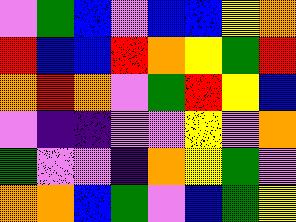[["violet", "green", "blue", "violet", "blue", "blue", "yellow", "orange"], ["red", "blue", "blue", "red", "orange", "yellow", "green", "red"], ["orange", "red", "orange", "violet", "green", "red", "yellow", "blue"], ["violet", "indigo", "indigo", "violet", "violet", "yellow", "violet", "orange"], ["green", "violet", "violet", "indigo", "orange", "yellow", "green", "violet"], ["orange", "orange", "blue", "green", "violet", "blue", "green", "yellow"]]